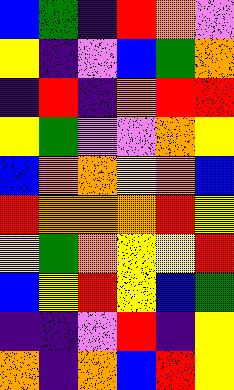[["blue", "green", "indigo", "red", "orange", "violet"], ["yellow", "indigo", "violet", "blue", "green", "orange"], ["indigo", "red", "indigo", "orange", "red", "red"], ["yellow", "green", "violet", "violet", "orange", "yellow"], ["blue", "orange", "orange", "yellow", "orange", "blue"], ["red", "orange", "orange", "orange", "red", "yellow"], ["yellow", "green", "orange", "yellow", "yellow", "red"], ["blue", "yellow", "red", "yellow", "blue", "green"], ["indigo", "indigo", "violet", "red", "indigo", "yellow"], ["orange", "indigo", "orange", "blue", "red", "yellow"]]